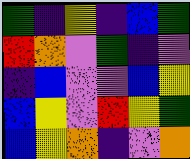[["green", "indigo", "yellow", "indigo", "blue", "green"], ["red", "orange", "violet", "green", "indigo", "violet"], ["indigo", "blue", "violet", "violet", "blue", "yellow"], ["blue", "yellow", "violet", "red", "yellow", "green"], ["blue", "yellow", "orange", "indigo", "violet", "orange"]]